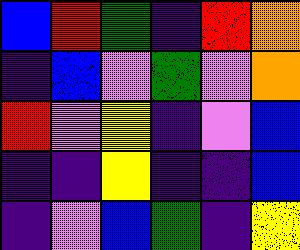[["blue", "red", "green", "indigo", "red", "orange"], ["indigo", "blue", "violet", "green", "violet", "orange"], ["red", "violet", "yellow", "indigo", "violet", "blue"], ["indigo", "indigo", "yellow", "indigo", "indigo", "blue"], ["indigo", "violet", "blue", "green", "indigo", "yellow"]]